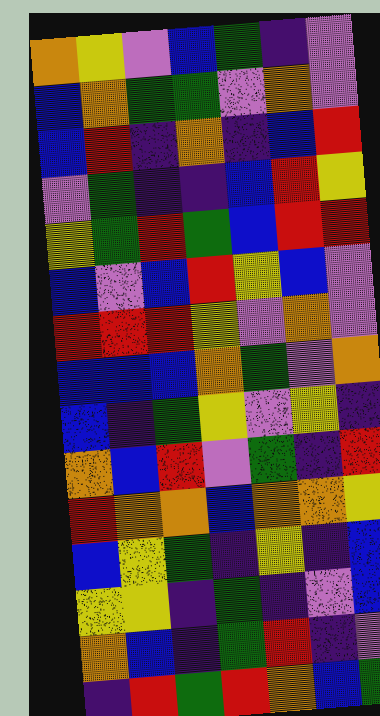[["orange", "yellow", "violet", "blue", "green", "indigo", "violet"], ["blue", "orange", "green", "green", "violet", "orange", "violet"], ["blue", "red", "indigo", "orange", "indigo", "blue", "red"], ["violet", "green", "indigo", "indigo", "blue", "red", "yellow"], ["yellow", "green", "red", "green", "blue", "red", "red"], ["blue", "violet", "blue", "red", "yellow", "blue", "violet"], ["red", "red", "red", "yellow", "violet", "orange", "violet"], ["blue", "blue", "blue", "orange", "green", "violet", "orange"], ["blue", "indigo", "green", "yellow", "violet", "yellow", "indigo"], ["orange", "blue", "red", "violet", "green", "indigo", "red"], ["red", "orange", "orange", "blue", "orange", "orange", "yellow"], ["blue", "yellow", "green", "indigo", "yellow", "indigo", "blue"], ["yellow", "yellow", "indigo", "green", "indigo", "violet", "blue"], ["orange", "blue", "indigo", "green", "red", "indigo", "violet"], ["indigo", "red", "green", "red", "orange", "blue", "green"]]